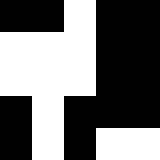[["black", "black", "white", "black", "black"], ["white", "white", "white", "black", "black"], ["white", "white", "white", "black", "black"], ["black", "white", "black", "black", "black"], ["black", "white", "black", "white", "white"]]